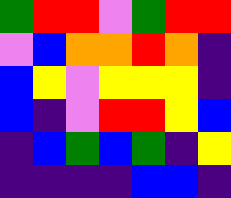[["green", "red", "red", "violet", "green", "red", "red"], ["violet", "blue", "orange", "orange", "red", "orange", "indigo"], ["blue", "yellow", "violet", "yellow", "yellow", "yellow", "indigo"], ["blue", "indigo", "violet", "red", "red", "yellow", "blue"], ["indigo", "blue", "green", "blue", "green", "indigo", "yellow"], ["indigo", "indigo", "indigo", "indigo", "blue", "blue", "indigo"]]